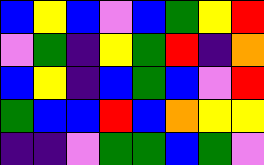[["blue", "yellow", "blue", "violet", "blue", "green", "yellow", "red"], ["violet", "green", "indigo", "yellow", "green", "red", "indigo", "orange"], ["blue", "yellow", "indigo", "blue", "green", "blue", "violet", "red"], ["green", "blue", "blue", "red", "blue", "orange", "yellow", "yellow"], ["indigo", "indigo", "violet", "green", "green", "blue", "green", "violet"]]